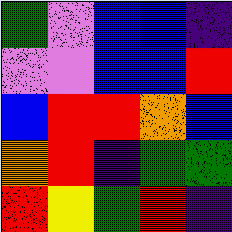[["green", "violet", "blue", "blue", "indigo"], ["violet", "violet", "blue", "blue", "red"], ["blue", "red", "red", "orange", "blue"], ["orange", "red", "indigo", "green", "green"], ["red", "yellow", "green", "red", "indigo"]]